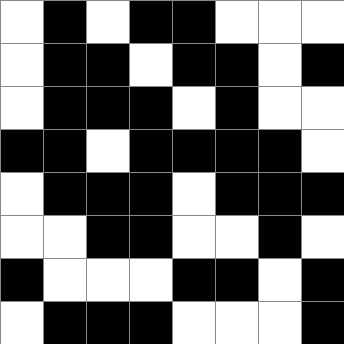[["white", "black", "white", "black", "black", "white", "white", "white"], ["white", "black", "black", "white", "black", "black", "white", "black"], ["white", "black", "black", "black", "white", "black", "white", "white"], ["black", "black", "white", "black", "black", "black", "black", "white"], ["white", "black", "black", "black", "white", "black", "black", "black"], ["white", "white", "black", "black", "white", "white", "black", "white"], ["black", "white", "white", "white", "black", "black", "white", "black"], ["white", "black", "black", "black", "white", "white", "white", "black"]]